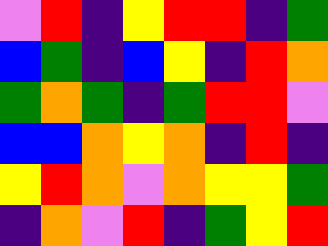[["violet", "red", "indigo", "yellow", "red", "red", "indigo", "green"], ["blue", "green", "indigo", "blue", "yellow", "indigo", "red", "orange"], ["green", "orange", "green", "indigo", "green", "red", "red", "violet"], ["blue", "blue", "orange", "yellow", "orange", "indigo", "red", "indigo"], ["yellow", "red", "orange", "violet", "orange", "yellow", "yellow", "green"], ["indigo", "orange", "violet", "red", "indigo", "green", "yellow", "red"]]